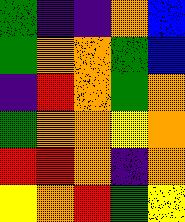[["green", "indigo", "indigo", "orange", "blue"], ["green", "orange", "orange", "green", "blue"], ["indigo", "red", "orange", "green", "orange"], ["green", "orange", "orange", "yellow", "orange"], ["red", "red", "orange", "indigo", "orange"], ["yellow", "orange", "red", "green", "yellow"]]